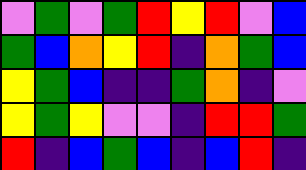[["violet", "green", "violet", "green", "red", "yellow", "red", "violet", "blue"], ["green", "blue", "orange", "yellow", "red", "indigo", "orange", "green", "blue"], ["yellow", "green", "blue", "indigo", "indigo", "green", "orange", "indigo", "violet"], ["yellow", "green", "yellow", "violet", "violet", "indigo", "red", "red", "green"], ["red", "indigo", "blue", "green", "blue", "indigo", "blue", "red", "indigo"]]